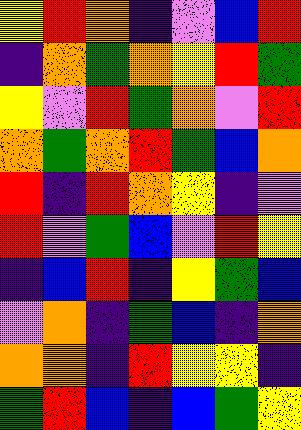[["yellow", "red", "orange", "indigo", "violet", "blue", "red"], ["indigo", "orange", "green", "orange", "yellow", "red", "green"], ["yellow", "violet", "red", "green", "orange", "violet", "red"], ["orange", "green", "orange", "red", "green", "blue", "orange"], ["red", "indigo", "red", "orange", "yellow", "indigo", "violet"], ["red", "violet", "green", "blue", "violet", "red", "yellow"], ["indigo", "blue", "red", "indigo", "yellow", "green", "blue"], ["violet", "orange", "indigo", "green", "blue", "indigo", "orange"], ["orange", "orange", "indigo", "red", "yellow", "yellow", "indigo"], ["green", "red", "blue", "indigo", "blue", "green", "yellow"]]